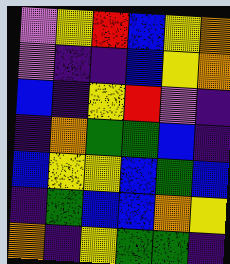[["violet", "yellow", "red", "blue", "yellow", "orange"], ["violet", "indigo", "indigo", "blue", "yellow", "orange"], ["blue", "indigo", "yellow", "red", "violet", "indigo"], ["indigo", "orange", "green", "green", "blue", "indigo"], ["blue", "yellow", "yellow", "blue", "green", "blue"], ["indigo", "green", "blue", "blue", "orange", "yellow"], ["orange", "indigo", "yellow", "green", "green", "indigo"]]